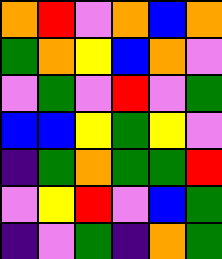[["orange", "red", "violet", "orange", "blue", "orange"], ["green", "orange", "yellow", "blue", "orange", "violet"], ["violet", "green", "violet", "red", "violet", "green"], ["blue", "blue", "yellow", "green", "yellow", "violet"], ["indigo", "green", "orange", "green", "green", "red"], ["violet", "yellow", "red", "violet", "blue", "green"], ["indigo", "violet", "green", "indigo", "orange", "green"]]